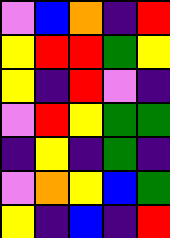[["violet", "blue", "orange", "indigo", "red"], ["yellow", "red", "red", "green", "yellow"], ["yellow", "indigo", "red", "violet", "indigo"], ["violet", "red", "yellow", "green", "green"], ["indigo", "yellow", "indigo", "green", "indigo"], ["violet", "orange", "yellow", "blue", "green"], ["yellow", "indigo", "blue", "indigo", "red"]]